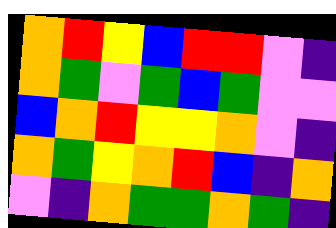[["orange", "red", "yellow", "blue", "red", "red", "violet", "indigo"], ["orange", "green", "violet", "green", "blue", "green", "violet", "violet"], ["blue", "orange", "red", "yellow", "yellow", "orange", "violet", "indigo"], ["orange", "green", "yellow", "orange", "red", "blue", "indigo", "orange"], ["violet", "indigo", "orange", "green", "green", "orange", "green", "indigo"]]